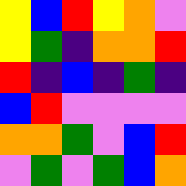[["yellow", "blue", "red", "yellow", "orange", "violet"], ["yellow", "green", "indigo", "orange", "orange", "red"], ["red", "indigo", "blue", "indigo", "green", "indigo"], ["blue", "red", "violet", "violet", "violet", "violet"], ["orange", "orange", "green", "violet", "blue", "red"], ["violet", "green", "violet", "green", "blue", "orange"]]